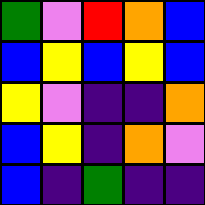[["green", "violet", "red", "orange", "blue"], ["blue", "yellow", "blue", "yellow", "blue"], ["yellow", "violet", "indigo", "indigo", "orange"], ["blue", "yellow", "indigo", "orange", "violet"], ["blue", "indigo", "green", "indigo", "indigo"]]